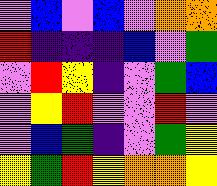[["violet", "blue", "violet", "blue", "violet", "orange", "orange"], ["red", "indigo", "indigo", "indigo", "blue", "violet", "green"], ["violet", "red", "yellow", "indigo", "violet", "green", "blue"], ["violet", "yellow", "red", "violet", "violet", "red", "violet"], ["violet", "blue", "green", "indigo", "violet", "green", "yellow"], ["yellow", "green", "red", "yellow", "orange", "orange", "yellow"]]